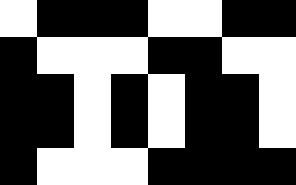[["white", "black", "black", "black", "white", "white", "black", "black"], ["black", "white", "white", "white", "black", "black", "white", "white"], ["black", "black", "white", "black", "white", "black", "black", "white"], ["black", "black", "white", "black", "white", "black", "black", "white"], ["black", "white", "white", "white", "black", "black", "black", "black"]]